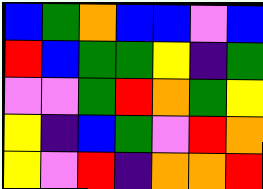[["blue", "green", "orange", "blue", "blue", "violet", "blue"], ["red", "blue", "green", "green", "yellow", "indigo", "green"], ["violet", "violet", "green", "red", "orange", "green", "yellow"], ["yellow", "indigo", "blue", "green", "violet", "red", "orange"], ["yellow", "violet", "red", "indigo", "orange", "orange", "red"]]